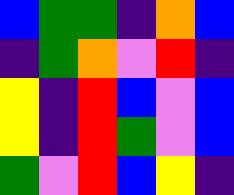[["blue", "green", "green", "indigo", "orange", "blue"], ["indigo", "green", "orange", "violet", "red", "indigo"], ["yellow", "indigo", "red", "blue", "violet", "blue"], ["yellow", "indigo", "red", "green", "violet", "blue"], ["green", "violet", "red", "blue", "yellow", "indigo"]]